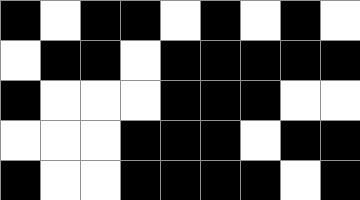[["black", "white", "black", "black", "white", "black", "white", "black", "white"], ["white", "black", "black", "white", "black", "black", "black", "black", "black"], ["black", "white", "white", "white", "black", "black", "black", "white", "white"], ["white", "white", "white", "black", "black", "black", "white", "black", "black"], ["black", "white", "white", "black", "black", "black", "black", "white", "black"]]